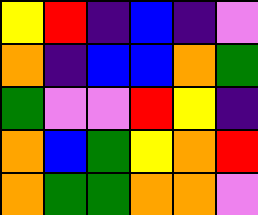[["yellow", "red", "indigo", "blue", "indigo", "violet"], ["orange", "indigo", "blue", "blue", "orange", "green"], ["green", "violet", "violet", "red", "yellow", "indigo"], ["orange", "blue", "green", "yellow", "orange", "red"], ["orange", "green", "green", "orange", "orange", "violet"]]